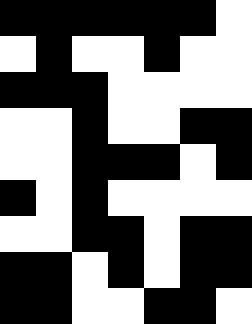[["black", "black", "black", "black", "black", "black", "white"], ["white", "black", "white", "white", "black", "white", "white"], ["black", "black", "black", "white", "white", "white", "white"], ["white", "white", "black", "white", "white", "black", "black"], ["white", "white", "black", "black", "black", "white", "black"], ["black", "white", "black", "white", "white", "white", "white"], ["white", "white", "black", "black", "white", "black", "black"], ["black", "black", "white", "black", "white", "black", "black"], ["black", "black", "white", "white", "black", "black", "white"]]